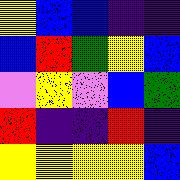[["yellow", "blue", "blue", "indigo", "indigo"], ["blue", "red", "green", "yellow", "blue"], ["violet", "yellow", "violet", "blue", "green"], ["red", "indigo", "indigo", "red", "indigo"], ["yellow", "yellow", "yellow", "yellow", "blue"]]